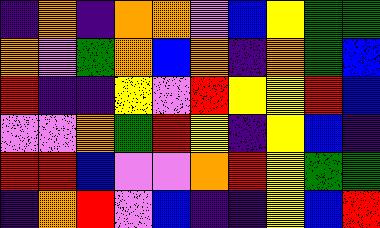[["indigo", "orange", "indigo", "orange", "orange", "violet", "blue", "yellow", "green", "green"], ["orange", "violet", "green", "orange", "blue", "orange", "indigo", "orange", "green", "blue"], ["red", "indigo", "indigo", "yellow", "violet", "red", "yellow", "yellow", "red", "blue"], ["violet", "violet", "orange", "green", "red", "yellow", "indigo", "yellow", "blue", "indigo"], ["red", "red", "blue", "violet", "violet", "orange", "red", "yellow", "green", "green"], ["indigo", "orange", "red", "violet", "blue", "indigo", "indigo", "yellow", "blue", "red"]]